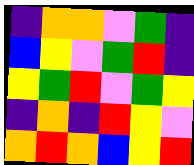[["indigo", "orange", "orange", "violet", "green", "indigo"], ["blue", "yellow", "violet", "green", "red", "indigo"], ["yellow", "green", "red", "violet", "green", "yellow"], ["indigo", "orange", "indigo", "red", "yellow", "violet"], ["orange", "red", "orange", "blue", "yellow", "red"]]